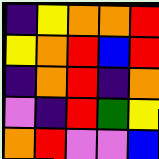[["indigo", "yellow", "orange", "orange", "red"], ["yellow", "orange", "red", "blue", "red"], ["indigo", "orange", "red", "indigo", "orange"], ["violet", "indigo", "red", "green", "yellow"], ["orange", "red", "violet", "violet", "blue"]]